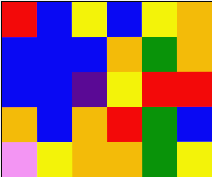[["red", "blue", "yellow", "blue", "yellow", "orange"], ["blue", "blue", "blue", "orange", "green", "orange"], ["blue", "blue", "indigo", "yellow", "red", "red"], ["orange", "blue", "orange", "red", "green", "blue"], ["violet", "yellow", "orange", "orange", "green", "yellow"]]